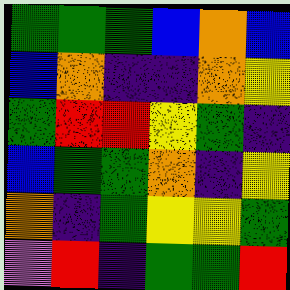[["green", "green", "green", "blue", "orange", "blue"], ["blue", "orange", "indigo", "indigo", "orange", "yellow"], ["green", "red", "red", "yellow", "green", "indigo"], ["blue", "green", "green", "orange", "indigo", "yellow"], ["orange", "indigo", "green", "yellow", "yellow", "green"], ["violet", "red", "indigo", "green", "green", "red"]]